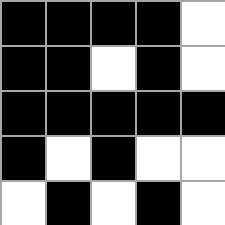[["black", "black", "black", "black", "white"], ["black", "black", "white", "black", "white"], ["black", "black", "black", "black", "black"], ["black", "white", "black", "white", "white"], ["white", "black", "white", "black", "white"]]